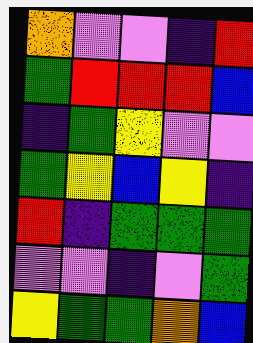[["orange", "violet", "violet", "indigo", "red"], ["green", "red", "red", "red", "blue"], ["indigo", "green", "yellow", "violet", "violet"], ["green", "yellow", "blue", "yellow", "indigo"], ["red", "indigo", "green", "green", "green"], ["violet", "violet", "indigo", "violet", "green"], ["yellow", "green", "green", "orange", "blue"]]